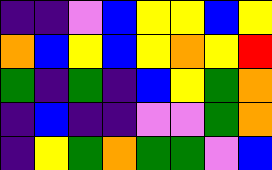[["indigo", "indigo", "violet", "blue", "yellow", "yellow", "blue", "yellow"], ["orange", "blue", "yellow", "blue", "yellow", "orange", "yellow", "red"], ["green", "indigo", "green", "indigo", "blue", "yellow", "green", "orange"], ["indigo", "blue", "indigo", "indigo", "violet", "violet", "green", "orange"], ["indigo", "yellow", "green", "orange", "green", "green", "violet", "blue"]]